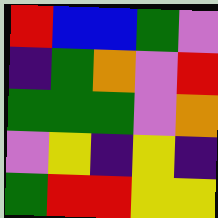[["red", "blue", "blue", "green", "violet"], ["indigo", "green", "orange", "violet", "red"], ["green", "green", "green", "violet", "orange"], ["violet", "yellow", "indigo", "yellow", "indigo"], ["green", "red", "red", "yellow", "yellow"]]